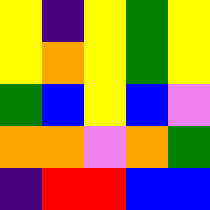[["yellow", "indigo", "yellow", "green", "yellow"], ["yellow", "orange", "yellow", "green", "yellow"], ["green", "blue", "yellow", "blue", "violet"], ["orange", "orange", "violet", "orange", "green"], ["indigo", "red", "red", "blue", "blue"]]